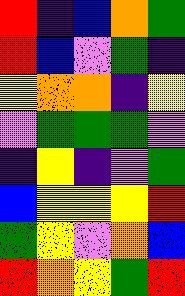[["red", "indigo", "blue", "orange", "green"], ["red", "blue", "violet", "green", "indigo"], ["yellow", "orange", "orange", "indigo", "yellow"], ["violet", "green", "green", "green", "violet"], ["indigo", "yellow", "indigo", "violet", "green"], ["blue", "yellow", "yellow", "yellow", "red"], ["green", "yellow", "violet", "orange", "blue"], ["red", "orange", "yellow", "green", "red"]]